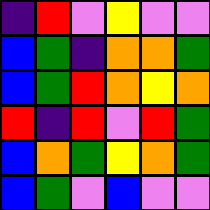[["indigo", "red", "violet", "yellow", "violet", "violet"], ["blue", "green", "indigo", "orange", "orange", "green"], ["blue", "green", "red", "orange", "yellow", "orange"], ["red", "indigo", "red", "violet", "red", "green"], ["blue", "orange", "green", "yellow", "orange", "green"], ["blue", "green", "violet", "blue", "violet", "violet"]]